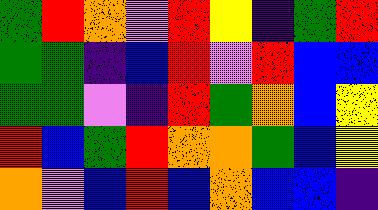[["green", "red", "orange", "violet", "red", "yellow", "indigo", "green", "red"], ["green", "green", "indigo", "blue", "red", "violet", "red", "blue", "blue"], ["green", "green", "violet", "indigo", "red", "green", "orange", "blue", "yellow"], ["red", "blue", "green", "red", "orange", "orange", "green", "blue", "yellow"], ["orange", "violet", "blue", "red", "blue", "orange", "blue", "blue", "indigo"]]